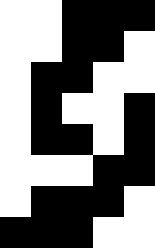[["white", "white", "black", "black", "black"], ["white", "white", "black", "black", "white"], ["white", "black", "black", "white", "white"], ["white", "black", "white", "white", "black"], ["white", "black", "black", "white", "black"], ["white", "white", "white", "black", "black"], ["white", "black", "black", "black", "white"], ["black", "black", "black", "white", "white"]]